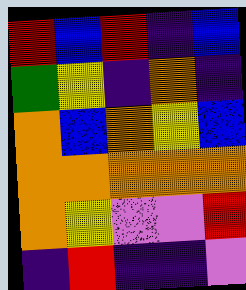[["red", "blue", "red", "indigo", "blue"], ["green", "yellow", "indigo", "orange", "indigo"], ["orange", "blue", "orange", "yellow", "blue"], ["orange", "orange", "orange", "orange", "orange"], ["orange", "yellow", "violet", "violet", "red"], ["indigo", "red", "indigo", "indigo", "violet"]]